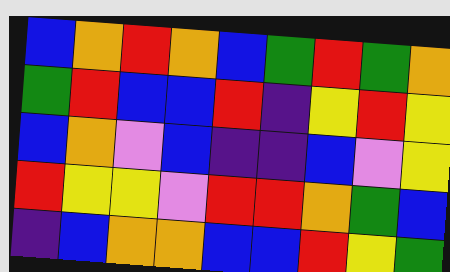[["blue", "orange", "red", "orange", "blue", "green", "red", "green", "orange"], ["green", "red", "blue", "blue", "red", "indigo", "yellow", "red", "yellow"], ["blue", "orange", "violet", "blue", "indigo", "indigo", "blue", "violet", "yellow"], ["red", "yellow", "yellow", "violet", "red", "red", "orange", "green", "blue"], ["indigo", "blue", "orange", "orange", "blue", "blue", "red", "yellow", "green"]]